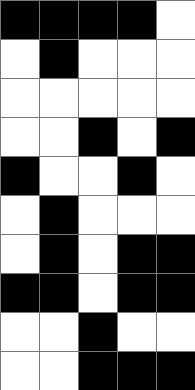[["black", "black", "black", "black", "white"], ["white", "black", "white", "white", "white"], ["white", "white", "white", "white", "white"], ["white", "white", "black", "white", "black"], ["black", "white", "white", "black", "white"], ["white", "black", "white", "white", "white"], ["white", "black", "white", "black", "black"], ["black", "black", "white", "black", "black"], ["white", "white", "black", "white", "white"], ["white", "white", "black", "black", "black"]]